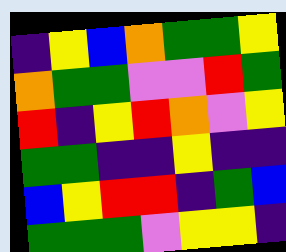[["indigo", "yellow", "blue", "orange", "green", "green", "yellow"], ["orange", "green", "green", "violet", "violet", "red", "green"], ["red", "indigo", "yellow", "red", "orange", "violet", "yellow"], ["green", "green", "indigo", "indigo", "yellow", "indigo", "indigo"], ["blue", "yellow", "red", "red", "indigo", "green", "blue"], ["green", "green", "green", "violet", "yellow", "yellow", "indigo"]]